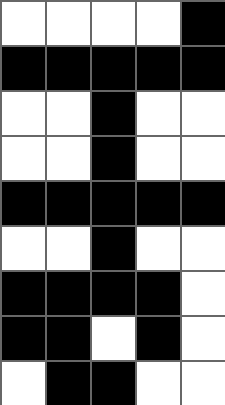[["white", "white", "white", "white", "black"], ["black", "black", "black", "black", "black"], ["white", "white", "black", "white", "white"], ["white", "white", "black", "white", "white"], ["black", "black", "black", "black", "black"], ["white", "white", "black", "white", "white"], ["black", "black", "black", "black", "white"], ["black", "black", "white", "black", "white"], ["white", "black", "black", "white", "white"]]